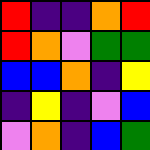[["red", "indigo", "indigo", "orange", "red"], ["red", "orange", "violet", "green", "green"], ["blue", "blue", "orange", "indigo", "yellow"], ["indigo", "yellow", "indigo", "violet", "blue"], ["violet", "orange", "indigo", "blue", "green"]]